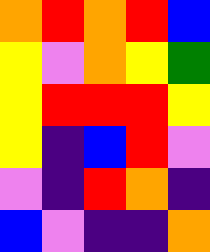[["orange", "red", "orange", "red", "blue"], ["yellow", "violet", "orange", "yellow", "green"], ["yellow", "red", "red", "red", "yellow"], ["yellow", "indigo", "blue", "red", "violet"], ["violet", "indigo", "red", "orange", "indigo"], ["blue", "violet", "indigo", "indigo", "orange"]]